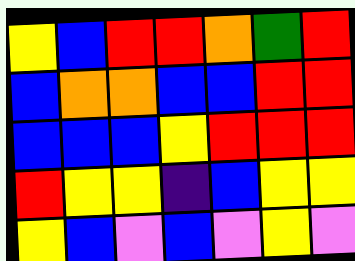[["yellow", "blue", "red", "red", "orange", "green", "red"], ["blue", "orange", "orange", "blue", "blue", "red", "red"], ["blue", "blue", "blue", "yellow", "red", "red", "red"], ["red", "yellow", "yellow", "indigo", "blue", "yellow", "yellow"], ["yellow", "blue", "violet", "blue", "violet", "yellow", "violet"]]